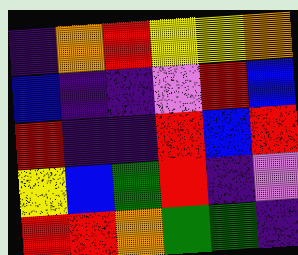[["indigo", "orange", "red", "yellow", "yellow", "orange"], ["blue", "indigo", "indigo", "violet", "red", "blue"], ["red", "indigo", "indigo", "red", "blue", "red"], ["yellow", "blue", "green", "red", "indigo", "violet"], ["red", "red", "orange", "green", "green", "indigo"]]